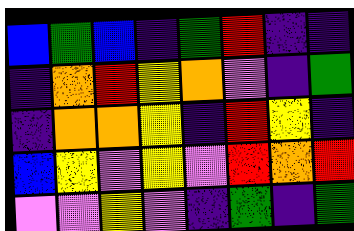[["blue", "green", "blue", "indigo", "green", "red", "indigo", "indigo"], ["indigo", "orange", "red", "yellow", "orange", "violet", "indigo", "green"], ["indigo", "orange", "orange", "yellow", "indigo", "red", "yellow", "indigo"], ["blue", "yellow", "violet", "yellow", "violet", "red", "orange", "red"], ["violet", "violet", "yellow", "violet", "indigo", "green", "indigo", "green"]]